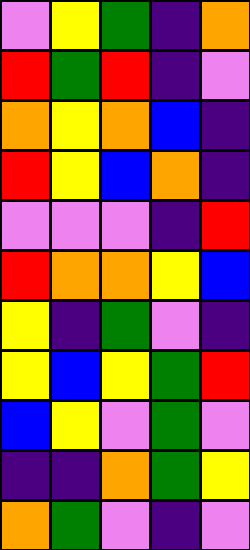[["violet", "yellow", "green", "indigo", "orange"], ["red", "green", "red", "indigo", "violet"], ["orange", "yellow", "orange", "blue", "indigo"], ["red", "yellow", "blue", "orange", "indigo"], ["violet", "violet", "violet", "indigo", "red"], ["red", "orange", "orange", "yellow", "blue"], ["yellow", "indigo", "green", "violet", "indigo"], ["yellow", "blue", "yellow", "green", "red"], ["blue", "yellow", "violet", "green", "violet"], ["indigo", "indigo", "orange", "green", "yellow"], ["orange", "green", "violet", "indigo", "violet"]]